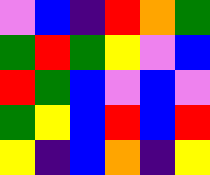[["violet", "blue", "indigo", "red", "orange", "green"], ["green", "red", "green", "yellow", "violet", "blue"], ["red", "green", "blue", "violet", "blue", "violet"], ["green", "yellow", "blue", "red", "blue", "red"], ["yellow", "indigo", "blue", "orange", "indigo", "yellow"]]